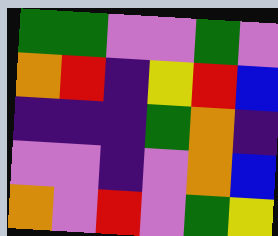[["green", "green", "violet", "violet", "green", "violet"], ["orange", "red", "indigo", "yellow", "red", "blue"], ["indigo", "indigo", "indigo", "green", "orange", "indigo"], ["violet", "violet", "indigo", "violet", "orange", "blue"], ["orange", "violet", "red", "violet", "green", "yellow"]]